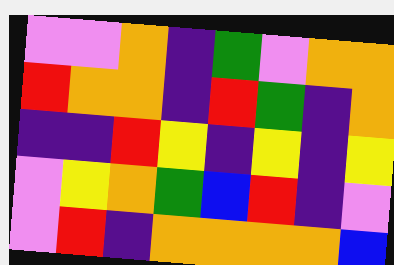[["violet", "violet", "orange", "indigo", "green", "violet", "orange", "orange"], ["red", "orange", "orange", "indigo", "red", "green", "indigo", "orange"], ["indigo", "indigo", "red", "yellow", "indigo", "yellow", "indigo", "yellow"], ["violet", "yellow", "orange", "green", "blue", "red", "indigo", "violet"], ["violet", "red", "indigo", "orange", "orange", "orange", "orange", "blue"]]